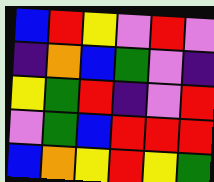[["blue", "red", "yellow", "violet", "red", "violet"], ["indigo", "orange", "blue", "green", "violet", "indigo"], ["yellow", "green", "red", "indigo", "violet", "red"], ["violet", "green", "blue", "red", "red", "red"], ["blue", "orange", "yellow", "red", "yellow", "green"]]